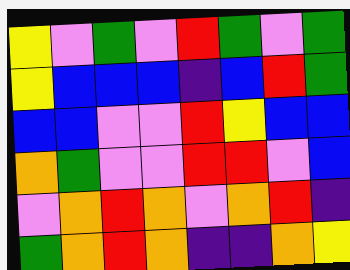[["yellow", "violet", "green", "violet", "red", "green", "violet", "green"], ["yellow", "blue", "blue", "blue", "indigo", "blue", "red", "green"], ["blue", "blue", "violet", "violet", "red", "yellow", "blue", "blue"], ["orange", "green", "violet", "violet", "red", "red", "violet", "blue"], ["violet", "orange", "red", "orange", "violet", "orange", "red", "indigo"], ["green", "orange", "red", "orange", "indigo", "indigo", "orange", "yellow"]]